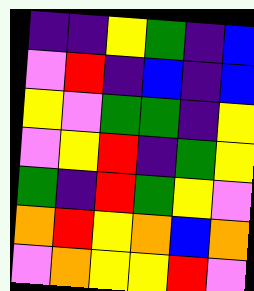[["indigo", "indigo", "yellow", "green", "indigo", "blue"], ["violet", "red", "indigo", "blue", "indigo", "blue"], ["yellow", "violet", "green", "green", "indigo", "yellow"], ["violet", "yellow", "red", "indigo", "green", "yellow"], ["green", "indigo", "red", "green", "yellow", "violet"], ["orange", "red", "yellow", "orange", "blue", "orange"], ["violet", "orange", "yellow", "yellow", "red", "violet"]]